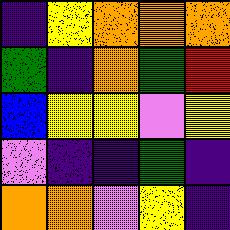[["indigo", "yellow", "orange", "orange", "orange"], ["green", "indigo", "orange", "green", "red"], ["blue", "yellow", "yellow", "violet", "yellow"], ["violet", "indigo", "indigo", "green", "indigo"], ["orange", "orange", "violet", "yellow", "indigo"]]